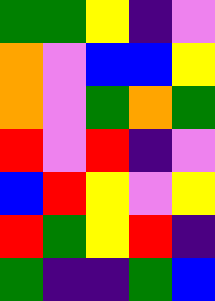[["green", "green", "yellow", "indigo", "violet"], ["orange", "violet", "blue", "blue", "yellow"], ["orange", "violet", "green", "orange", "green"], ["red", "violet", "red", "indigo", "violet"], ["blue", "red", "yellow", "violet", "yellow"], ["red", "green", "yellow", "red", "indigo"], ["green", "indigo", "indigo", "green", "blue"]]